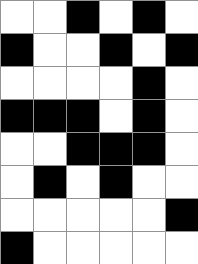[["white", "white", "black", "white", "black", "white"], ["black", "white", "white", "black", "white", "black"], ["white", "white", "white", "white", "black", "white"], ["black", "black", "black", "white", "black", "white"], ["white", "white", "black", "black", "black", "white"], ["white", "black", "white", "black", "white", "white"], ["white", "white", "white", "white", "white", "black"], ["black", "white", "white", "white", "white", "white"]]